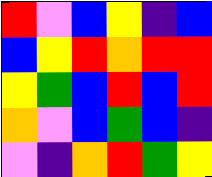[["red", "violet", "blue", "yellow", "indigo", "blue"], ["blue", "yellow", "red", "orange", "red", "red"], ["yellow", "green", "blue", "red", "blue", "red"], ["orange", "violet", "blue", "green", "blue", "indigo"], ["violet", "indigo", "orange", "red", "green", "yellow"]]